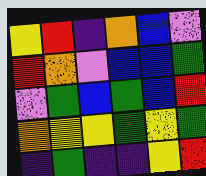[["yellow", "red", "indigo", "orange", "blue", "violet"], ["red", "orange", "violet", "blue", "blue", "green"], ["violet", "green", "blue", "green", "blue", "red"], ["orange", "yellow", "yellow", "green", "yellow", "green"], ["indigo", "green", "indigo", "indigo", "yellow", "red"]]